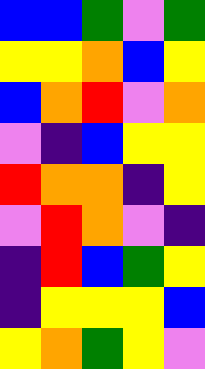[["blue", "blue", "green", "violet", "green"], ["yellow", "yellow", "orange", "blue", "yellow"], ["blue", "orange", "red", "violet", "orange"], ["violet", "indigo", "blue", "yellow", "yellow"], ["red", "orange", "orange", "indigo", "yellow"], ["violet", "red", "orange", "violet", "indigo"], ["indigo", "red", "blue", "green", "yellow"], ["indigo", "yellow", "yellow", "yellow", "blue"], ["yellow", "orange", "green", "yellow", "violet"]]